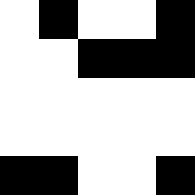[["white", "black", "white", "white", "black"], ["white", "white", "black", "black", "black"], ["white", "white", "white", "white", "white"], ["white", "white", "white", "white", "white"], ["black", "black", "white", "white", "black"]]